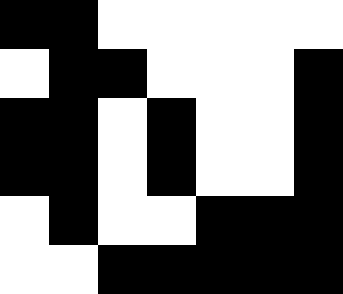[["black", "black", "white", "white", "white", "white", "white"], ["white", "black", "black", "white", "white", "white", "black"], ["black", "black", "white", "black", "white", "white", "black"], ["black", "black", "white", "black", "white", "white", "black"], ["white", "black", "white", "white", "black", "black", "black"], ["white", "white", "black", "black", "black", "black", "black"]]